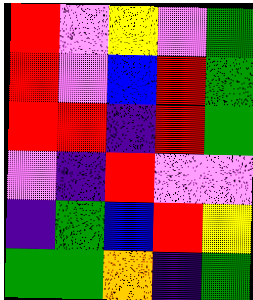[["red", "violet", "yellow", "violet", "green"], ["red", "violet", "blue", "red", "green"], ["red", "red", "indigo", "red", "green"], ["violet", "indigo", "red", "violet", "violet"], ["indigo", "green", "blue", "red", "yellow"], ["green", "green", "orange", "indigo", "green"]]